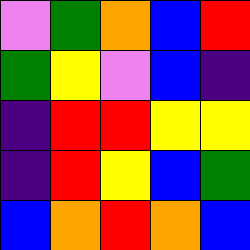[["violet", "green", "orange", "blue", "red"], ["green", "yellow", "violet", "blue", "indigo"], ["indigo", "red", "red", "yellow", "yellow"], ["indigo", "red", "yellow", "blue", "green"], ["blue", "orange", "red", "orange", "blue"]]